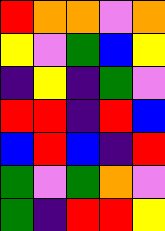[["red", "orange", "orange", "violet", "orange"], ["yellow", "violet", "green", "blue", "yellow"], ["indigo", "yellow", "indigo", "green", "violet"], ["red", "red", "indigo", "red", "blue"], ["blue", "red", "blue", "indigo", "red"], ["green", "violet", "green", "orange", "violet"], ["green", "indigo", "red", "red", "yellow"]]